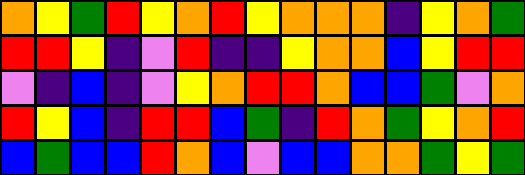[["orange", "yellow", "green", "red", "yellow", "orange", "red", "yellow", "orange", "orange", "orange", "indigo", "yellow", "orange", "green"], ["red", "red", "yellow", "indigo", "violet", "red", "indigo", "indigo", "yellow", "orange", "orange", "blue", "yellow", "red", "red"], ["violet", "indigo", "blue", "indigo", "violet", "yellow", "orange", "red", "red", "orange", "blue", "blue", "green", "violet", "orange"], ["red", "yellow", "blue", "indigo", "red", "red", "blue", "green", "indigo", "red", "orange", "green", "yellow", "orange", "red"], ["blue", "green", "blue", "blue", "red", "orange", "blue", "violet", "blue", "blue", "orange", "orange", "green", "yellow", "green"]]